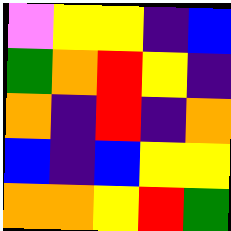[["violet", "yellow", "yellow", "indigo", "blue"], ["green", "orange", "red", "yellow", "indigo"], ["orange", "indigo", "red", "indigo", "orange"], ["blue", "indigo", "blue", "yellow", "yellow"], ["orange", "orange", "yellow", "red", "green"]]